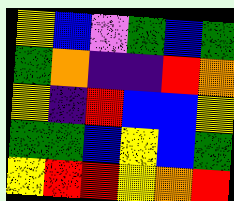[["yellow", "blue", "violet", "green", "blue", "green"], ["green", "orange", "indigo", "indigo", "red", "orange"], ["yellow", "indigo", "red", "blue", "blue", "yellow"], ["green", "green", "blue", "yellow", "blue", "green"], ["yellow", "red", "red", "yellow", "orange", "red"]]